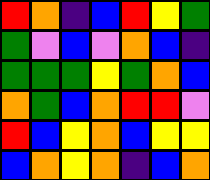[["red", "orange", "indigo", "blue", "red", "yellow", "green"], ["green", "violet", "blue", "violet", "orange", "blue", "indigo"], ["green", "green", "green", "yellow", "green", "orange", "blue"], ["orange", "green", "blue", "orange", "red", "red", "violet"], ["red", "blue", "yellow", "orange", "blue", "yellow", "yellow"], ["blue", "orange", "yellow", "orange", "indigo", "blue", "orange"]]